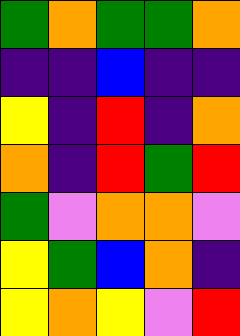[["green", "orange", "green", "green", "orange"], ["indigo", "indigo", "blue", "indigo", "indigo"], ["yellow", "indigo", "red", "indigo", "orange"], ["orange", "indigo", "red", "green", "red"], ["green", "violet", "orange", "orange", "violet"], ["yellow", "green", "blue", "orange", "indigo"], ["yellow", "orange", "yellow", "violet", "red"]]